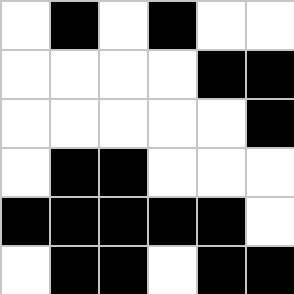[["white", "black", "white", "black", "white", "white"], ["white", "white", "white", "white", "black", "black"], ["white", "white", "white", "white", "white", "black"], ["white", "black", "black", "white", "white", "white"], ["black", "black", "black", "black", "black", "white"], ["white", "black", "black", "white", "black", "black"]]